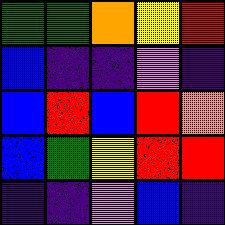[["green", "green", "orange", "yellow", "red"], ["blue", "indigo", "indigo", "violet", "indigo"], ["blue", "red", "blue", "red", "orange"], ["blue", "green", "yellow", "red", "red"], ["indigo", "indigo", "violet", "blue", "indigo"]]